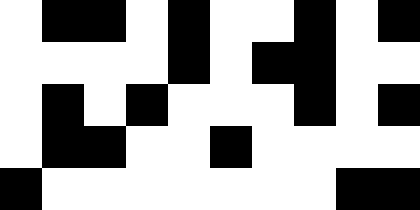[["white", "black", "black", "white", "black", "white", "white", "black", "white", "black"], ["white", "white", "white", "white", "black", "white", "black", "black", "white", "white"], ["white", "black", "white", "black", "white", "white", "white", "black", "white", "black"], ["white", "black", "black", "white", "white", "black", "white", "white", "white", "white"], ["black", "white", "white", "white", "white", "white", "white", "white", "black", "black"]]